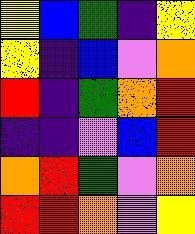[["yellow", "blue", "green", "indigo", "yellow"], ["yellow", "indigo", "blue", "violet", "orange"], ["red", "indigo", "green", "orange", "red"], ["indigo", "indigo", "violet", "blue", "red"], ["orange", "red", "green", "violet", "orange"], ["red", "red", "orange", "violet", "yellow"]]